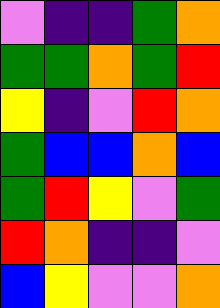[["violet", "indigo", "indigo", "green", "orange"], ["green", "green", "orange", "green", "red"], ["yellow", "indigo", "violet", "red", "orange"], ["green", "blue", "blue", "orange", "blue"], ["green", "red", "yellow", "violet", "green"], ["red", "orange", "indigo", "indigo", "violet"], ["blue", "yellow", "violet", "violet", "orange"]]